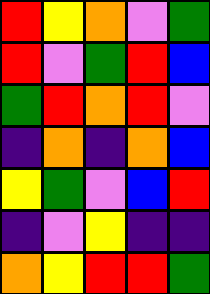[["red", "yellow", "orange", "violet", "green"], ["red", "violet", "green", "red", "blue"], ["green", "red", "orange", "red", "violet"], ["indigo", "orange", "indigo", "orange", "blue"], ["yellow", "green", "violet", "blue", "red"], ["indigo", "violet", "yellow", "indigo", "indigo"], ["orange", "yellow", "red", "red", "green"]]